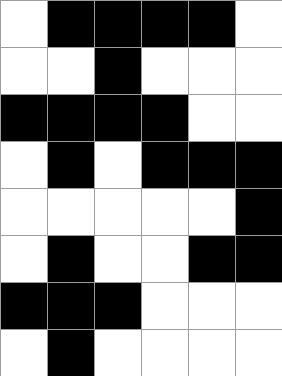[["white", "black", "black", "black", "black", "white"], ["white", "white", "black", "white", "white", "white"], ["black", "black", "black", "black", "white", "white"], ["white", "black", "white", "black", "black", "black"], ["white", "white", "white", "white", "white", "black"], ["white", "black", "white", "white", "black", "black"], ["black", "black", "black", "white", "white", "white"], ["white", "black", "white", "white", "white", "white"]]